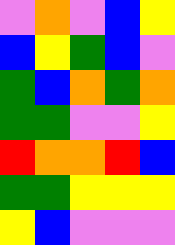[["violet", "orange", "violet", "blue", "yellow"], ["blue", "yellow", "green", "blue", "violet"], ["green", "blue", "orange", "green", "orange"], ["green", "green", "violet", "violet", "yellow"], ["red", "orange", "orange", "red", "blue"], ["green", "green", "yellow", "yellow", "yellow"], ["yellow", "blue", "violet", "violet", "violet"]]